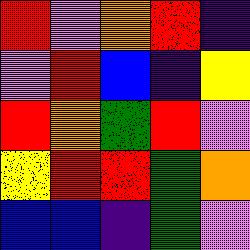[["red", "violet", "orange", "red", "indigo"], ["violet", "red", "blue", "indigo", "yellow"], ["red", "orange", "green", "red", "violet"], ["yellow", "red", "red", "green", "orange"], ["blue", "blue", "indigo", "green", "violet"]]